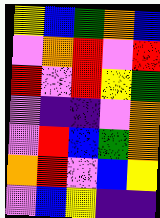[["yellow", "blue", "green", "orange", "blue"], ["violet", "orange", "red", "violet", "red"], ["red", "violet", "red", "yellow", "green"], ["violet", "indigo", "indigo", "violet", "orange"], ["violet", "red", "blue", "green", "orange"], ["orange", "red", "violet", "blue", "yellow"], ["violet", "blue", "yellow", "indigo", "indigo"]]